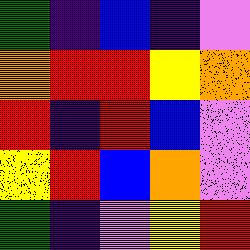[["green", "indigo", "blue", "indigo", "violet"], ["orange", "red", "red", "yellow", "orange"], ["red", "indigo", "red", "blue", "violet"], ["yellow", "red", "blue", "orange", "violet"], ["green", "indigo", "violet", "yellow", "red"]]